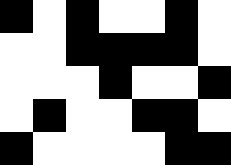[["black", "white", "black", "white", "white", "black", "white"], ["white", "white", "black", "black", "black", "black", "white"], ["white", "white", "white", "black", "white", "white", "black"], ["white", "black", "white", "white", "black", "black", "white"], ["black", "white", "white", "white", "white", "black", "black"]]